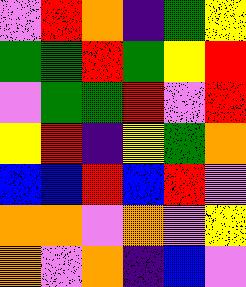[["violet", "red", "orange", "indigo", "green", "yellow"], ["green", "green", "red", "green", "yellow", "red"], ["violet", "green", "green", "red", "violet", "red"], ["yellow", "red", "indigo", "yellow", "green", "orange"], ["blue", "blue", "red", "blue", "red", "violet"], ["orange", "orange", "violet", "orange", "violet", "yellow"], ["orange", "violet", "orange", "indigo", "blue", "violet"]]